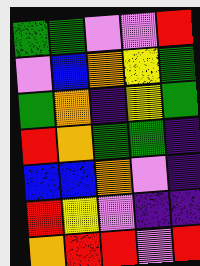[["green", "green", "violet", "violet", "red"], ["violet", "blue", "orange", "yellow", "green"], ["green", "orange", "indigo", "yellow", "green"], ["red", "orange", "green", "green", "indigo"], ["blue", "blue", "orange", "violet", "indigo"], ["red", "yellow", "violet", "indigo", "indigo"], ["orange", "red", "red", "violet", "red"]]